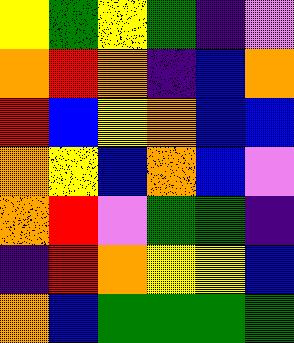[["yellow", "green", "yellow", "green", "indigo", "violet"], ["orange", "red", "orange", "indigo", "blue", "orange"], ["red", "blue", "yellow", "orange", "blue", "blue"], ["orange", "yellow", "blue", "orange", "blue", "violet"], ["orange", "red", "violet", "green", "green", "indigo"], ["indigo", "red", "orange", "yellow", "yellow", "blue"], ["orange", "blue", "green", "green", "green", "green"]]